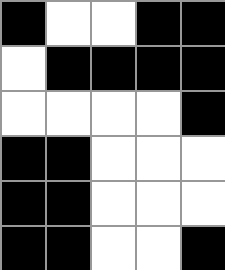[["black", "white", "white", "black", "black"], ["white", "black", "black", "black", "black"], ["white", "white", "white", "white", "black"], ["black", "black", "white", "white", "white"], ["black", "black", "white", "white", "white"], ["black", "black", "white", "white", "black"]]